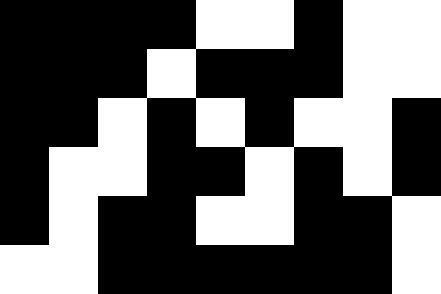[["black", "black", "black", "black", "white", "white", "black", "white", "white"], ["black", "black", "black", "white", "black", "black", "black", "white", "white"], ["black", "black", "white", "black", "white", "black", "white", "white", "black"], ["black", "white", "white", "black", "black", "white", "black", "white", "black"], ["black", "white", "black", "black", "white", "white", "black", "black", "white"], ["white", "white", "black", "black", "black", "black", "black", "black", "white"]]